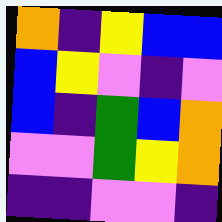[["orange", "indigo", "yellow", "blue", "blue"], ["blue", "yellow", "violet", "indigo", "violet"], ["blue", "indigo", "green", "blue", "orange"], ["violet", "violet", "green", "yellow", "orange"], ["indigo", "indigo", "violet", "violet", "indigo"]]